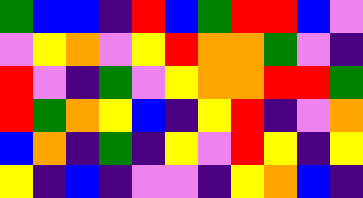[["green", "blue", "blue", "indigo", "red", "blue", "green", "red", "red", "blue", "violet"], ["violet", "yellow", "orange", "violet", "yellow", "red", "orange", "orange", "green", "violet", "indigo"], ["red", "violet", "indigo", "green", "violet", "yellow", "orange", "orange", "red", "red", "green"], ["red", "green", "orange", "yellow", "blue", "indigo", "yellow", "red", "indigo", "violet", "orange"], ["blue", "orange", "indigo", "green", "indigo", "yellow", "violet", "red", "yellow", "indigo", "yellow"], ["yellow", "indigo", "blue", "indigo", "violet", "violet", "indigo", "yellow", "orange", "blue", "indigo"]]